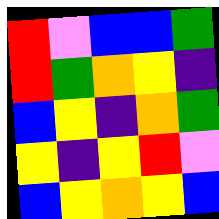[["red", "violet", "blue", "blue", "green"], ["red", "green", "orange", "yellow", "indigo"], ["blue", "yellow", "indigo", "orange", "green"], ["yellow", "indigo", "yellow", "red", "violet"], ["blue", "yellow", "orange", "yellow", "blue"]]